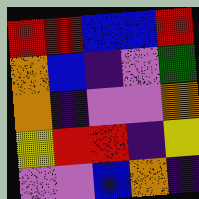[["red", "red", "blue", "blue", "red"], ["orange", "blue", "indigo", "violet", "green"], ["orange", "indigo", "violet", "violet", "orange"], ["yellow", "red", "red", "indigo", "yellow"], ["violet", "violet", "blue", "orange", "indigo"]]